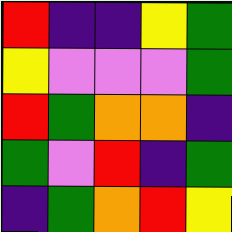[["red", "indigo", "indigo", "yellow", "green"], ["yellow", "violet", "violet", "violet", "green"], ["red", "green", "orange", "orange", "indigo"], ["green", "violet", "red", "indigo", "green"], ["indigo", "green", "orange", "red", "yellow"]]